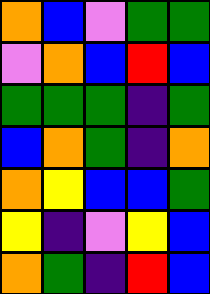[["orange", "blue", "violet", "green", "green"], ["violet", "orange", "blue", "red", "blue"], ["green", "green", "green", "indigo", "green"], ["blue", "orange", "green", "indigo", "orange"], ["orange", "yellow", "blue", "blue", "green"], ["yellow", "indigo", "violet", "yellow", "blue"], ["orange", "green", "indigo", "red", "blue"]]